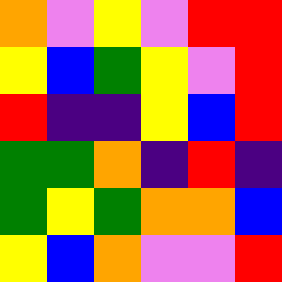[["orange", "violet", "yellow", "violet", "red", "red"], ["yellow", "blue", "green", "yellow", "violet", "red"], ["red", "indigo", "indigo", "yellow", "blue", "red"], ["green", "green", "orange", "indigo", "red", "indigo"], ["green", "yellow", "green", "orange", "orange", "blue"], ["yellow", "blue", "orange", "violet", "violet", "red"]]